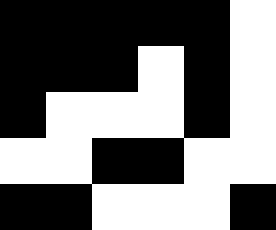[["black", "black", "black", "black", "black", "white"], ["black", "black", "black", "white", "black", "white"], ["black", "white", "white", "white", "black", "white"], ["white", "white", "black", "black", "white", "white"], ["black", "black", "white", "white", "white", "black"]]